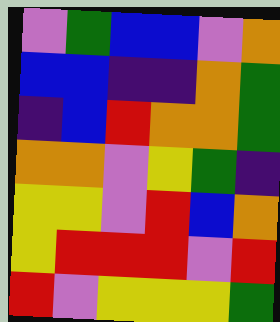[["violet", "green", "blue", "blue", "violet", "orange"], ["blue", "blue", "indigo", "indigo", "orange", "green"], ["indigo", "blue", "red", "orange", "orange", "green"], ["orange", "orange", "violet", "yellow", "green", "indigo"], ["yellow", "yellow", "violet", "red", "blue", "orange"], ["yellow", "red", "red", "red", "violet", "red"], ["red", "violet", "yellow", "yellow", "yellow", "green"]]